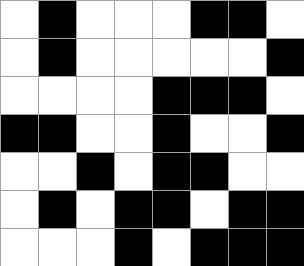[["white", "black", "white", "white", "white", "black", "black", "white"], ["white", "black", "white", "white", "white", "white", "white", "black"], ["white", "white", "white", "white", "black", "black", "black", "white"], ["black", "black", "white", "white", "black", "white", "white", "black"], ["white", "white", "black", "white", "black", "black", "white", "white"], ["white", "black", "white", "black", "black", "white", "black", "black"], ["white", "white", "white", "black", "white", "black", "black", "black"]]